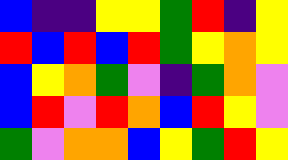[["blue", "indigo", "indigo", "yellow", "yellow", "green", "red", "indigo", "yellow"], ["red", "blue", "red", "blue", "red", "green", "yellow", "orange", "yellow"], ["blue", "yellow", "orange", "green", "violet", "indigo", "green", "orange", "violet"], ["blue", "red", "violet", "red", "orange", "blue", "red", "yellow", "violet"], ["green", "violet", "orange", "orange", "blue", "yellow", "green", "red", "yellow"]]